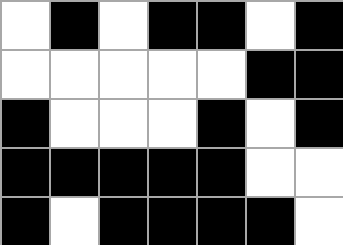[["white", "black", "white", "black", "black", "white", "black"], ["white", "white", "white", "white", "white", "black", "black"], ["black", "white", "white", "white", "black", "white", "black"], ["black", "black", "black", "black", "black", "white", "white"], ["black", "white", "black", "black", "black", "black", "white"]]